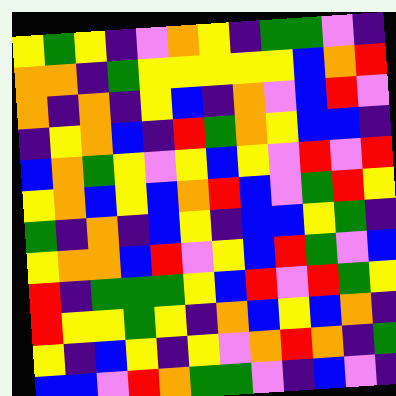[["yellow", "green", "yellow", "indigo", "violet", "orange", "yellow", "indigo", "green", "green", "violet", "indigo"], ["orange", "orange", "indigo", "green", "yellow", "yellow", "yellow", "yellow", "yellow", "blue", "orange", "red"], ["orange", "indigo", "orange", "indigo", "yellow", "blue", "indigo", "orange", "violet", "blue", "red", "violet"], ["indigo", "yellow", "orange", "blue", "indigo", "red", "green", "orange", "yellow", "blue", "blue", "indigo"], ["blue", "orange", "green", "yellow", "violet", "yellow", "blue", "yellow", "violet", "red", "violet", "red"], ["yellow", "orange", "blue", "yellow", "blue", "orange", "red", "blue", "violet", "green", "red", "yellow"], ["green", "indigo", "orange", "indigo", "blue", "yellow", "indigo", "blue", "blue", "yellow", "green", "indigo"], ["yellow", "orange", "orange", "blue", "red", "violet", "yellow", "blue", "red", "green", "violet", "blue"], ["red", "indigo", "green", "green", "green", "yellow", "blue", "red", "violet", "red", "green", "yellow"], ["red", "yellow", "yellow", "green", "yellow", "indigo", "orange", "blue", "yellow", "blue", "orange", "indigo"], ["yellow", "indigo", "blue", "yellow", "indigo", "yellow", "violet", "orange", "red", "orange", "indigo", "green"], ["blue", "blue", "violet", "red", "orange", "green", "green", "violet", "indigo", "blue", "violet", "indigo"]]